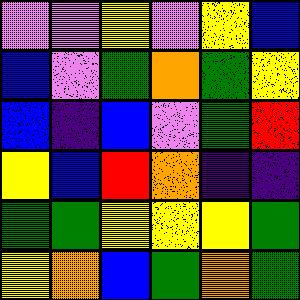[["violet", "violet", "yellow", "violet", "yellow", "blue"], ["blue", "violet", "green", "orange", "green", "yellow"], ["blue", "indigo", "blue", "violet", "green", "red"], ["yellow", "blue", "red", "orange", "indigo", "indigo"], ["green", "green", "yellow", "yellow", "yellow", "green"], ["yellow", "orange", "blue", "green", "orange", "green"]]